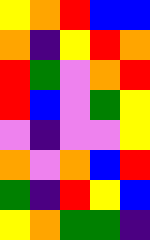[["yellow", "orange", "red", "blue", "blue"], ["orange", "indigo", "yellow", "red", "orange"], ["red", "green", "violet", "orange", "red"], ["red", "blue", "violet", "green", "yellow"], ["violet", "indigo", "violet", "violet", "yellow"], ["orange", "violet", "orange", "blue", "red"], ["green", "indigo", "red", "yellow", "blue"], ["yellow", "orange", "green", "green", "indigo"]]